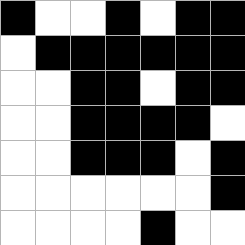[["black", "white", "white", "black", "white", "black", "black"], ["white", "black", "black", "black", "black", "black", "black"], ["white", "white", "black", "black", "white", "black", "black"], ["white", "white", "black", "black", "black", "black", "white"], ["white", "white", "black", "black", "black", "white", "black"], ["white", "white", "white", "white", "white", "white", "black"], ["white", "white", "white", "white", "black", "white", "white"]]